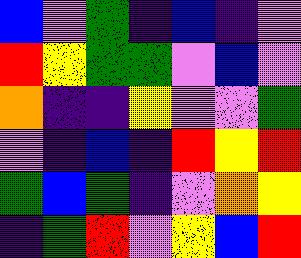[["blue", "violet", "green", "indigo", "blue", "indigo", "violet"], ["red", "yellow", "green", "green", "violet", "blue", "violet"], ["orange", "indigo", "indigo", "yellow", "violet", "violet", "green"], ["violet", "indigo", "blue", "indigo", "red", "yellow", "red"], ["green", "blue", "green", "indigo", "violet", "orange", "yellow"], ["indigo", "green", "red", "violet", "yellow", "blue", "red"]]